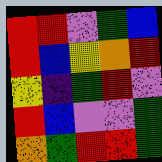[["red", "red", "violet", "green", "blue"], ["red", "blue", "yellow", "orange", "red"], ["yellow", "indigo", "green", "red", "violet"], ["red", "blue", "violet", "violet", "green"], ["orange", "green", "red", "red", "green"]]